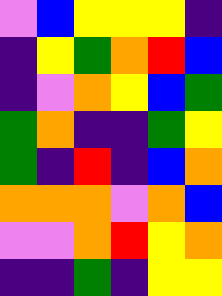[["violet", "blue", "yellow", "yellow", "yellow", "indigo"], ["indigo", "yellow", "green", "orange", "red", "blue"], ["indigo", "violet", "orange", "yellow", "blue", "green"], ["green", "orange", "indigo", "indigo", "green", "yellow"], ["green", "indigo", "red", "indigo", "blue", "orange"], ["orange", "orange", "orange", "violet", "orange", "blue"], ["violet", "violet", "orange", "red", "yellow", "orange"], ["indigo", "indigo", "green", "indigo", "yellow", "yellow"]]